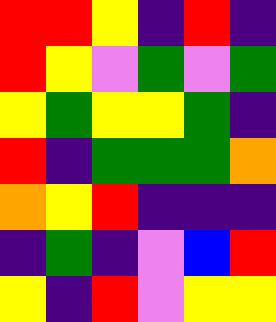[["red", "red", "yellow", "indigo", "red", "indigo"], ["red", "yellow", "violet", "green", "violet", "green"], ["yellow", "green", "yellow", "yellow", "green", "indigo"], ["red", "indigo", "green", "green", "green", "orange"], ["orange", "yellow", "red", "indigo", "indigo", "indigo"], ["indigo", "green", "indigo", "violet", "blue", "red"], ["yellow", "indigo", "red", "violet", "yellow", "yellow"]]